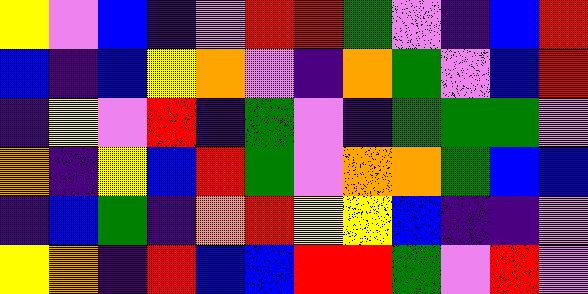[["yellow", "violet", "blue", "indigo", "violet", "red", "red", "green", "violet", "indigo", "blue", "red"], ["blue", "indigo", "blue", "yellow", "orange", "violet", "indigo", "orange", "green", "violet", "blue", "red"], ["indigo", "yellow", "violet", "red", "indigo", "green", "violet", "indigo", "green", "green", "green", "violet"], ["orange", "indigo", "yellow", "blue", "red", "green", "violet", "orange", "orange", "green", "blue", "blue"], ["indigo", "blue", "green", "indigo", "orange", "red", "yellow", "yellow", "blue", "indigo", "indigo", "violet"], ["yellow", "orange", "indigo", "red", "blue", "blue", "red", "red", "green", "violet", "red", "violet"]]